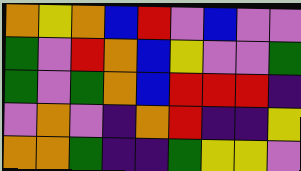[["orange", "yellow", "orange", "blue", "red", "violet", "blue", "violet", "violet"], ["green", "violet", "red", "orange", "blue", "yellow", "violet", "violet", "green"], ["green", "violet", "green", "orange", "blue", "red", "red", "red", "indigo"], ["violet", "orange", "violet", "indigo", "orange", "red", "indigo", "indigo", "yellow"], ["orange", "orange", "green", "indigo", "indigo", "green", "yellow", "yellow", "violet"]]